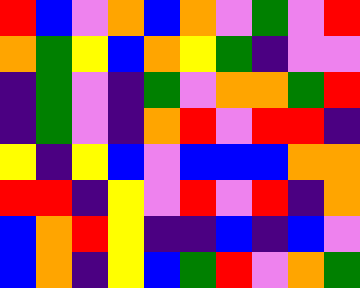[["red", "blue", "violet", "orange", "blue", "orange", "violet", "green", "violet", "red"], ["orange", "green", "yellow", "blue", "orange", "yellow", "green", "indigo", "violet", "violet"], ["indigo", "green", "violet", "indigo", "green", "violet", "orange", "orange", "green", "red"], ["indigo", "green", "violet", "indigo", "orange", "red", "violet", "red", "red", "indigo"], ["yellow", "indigo", "yellow", "blue", "violet", "blue", "blue", "blue", "orange", "orange"], ["red", "red", "indigo", "yellow", "violet", "red", "violet", "red", "indigo", "orange"], ["blue", "orange", "red", "yellow", "indigo", "indigo", "blue", "indigo", "blue", "violet"], ["blue", "orange", "indigo", "yellow", "blue", "green", "red", "violet", "orange", "green"]]